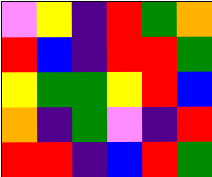[["violet", "yellow", "indigo", "red", "green", "orange"], ["red", "blue", "indigo", "red", "red", "green"], ["yellow", "green", "green", "yellow", "red", "blue"], ["orange", "indigo", "green", "violet", "indigo", "red"], ["red", "red", "indigo", "blue", "red", "green"]]